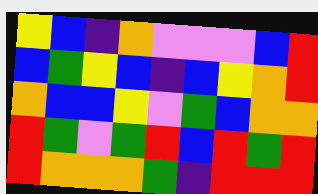[["yellow", "blue", "indigo", "orange", "violet", "violet", "violet", "blue", "red"], ["blue", "green", "yellow", "blue", "indigo", "blue", "yellow", "orange", "red"], ["orange", "blue", "blue", "yellow", "violet", "green", "blue", "orange", "orange"], ["red", "green", "violet", "green", "red", "blue", "red", "green", "red"], ["red", "orange", "orange", "orange", "green", "indigo", "red", "red", "red"]]